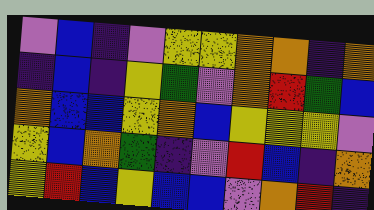[["violet", "blue", "indigo", "violet", "yellow", "yellow", "orange", "orange", "indigo", "orange"], ["indigo", "blue", "indigo", "yellow", "green", "violet", "orange", "red", "green", "blue"], ["orange", "blue", "blue", "yellow", "orange", "blue", "yellow", "yellow", "yellow", "violet"], ["yellow", "blue", "orange", "green", "indigo", "violet", "red", "blue", "indigo", "orange"], ["yellow", "red", "blue", "yellow", "blue", "blue", "violet", "orange", "red", "indigo"]]